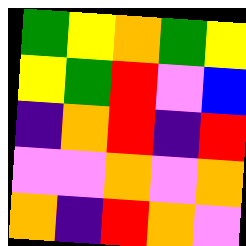[["green", "yellow", "orange", "green", "yellow"], ["yellow", "green", "red", "violet", "blue"], ["indigo", "orange", "red", "indigo", "red"], ["violet", "violet", "orange", "violet", "orange"], ["orange", "indigo", "red", "orange", "violet"]]